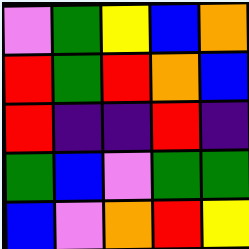[["violet", "green", "yellow", "blue", "orange"], ["red", "green", "red", "orange", "blue"], ["red", "indigo", "indigo", "red", "indigo"], ["green", "blue", "violet", "green", "green"], ["blue", "violet", "orange", "red", "yellow"]]